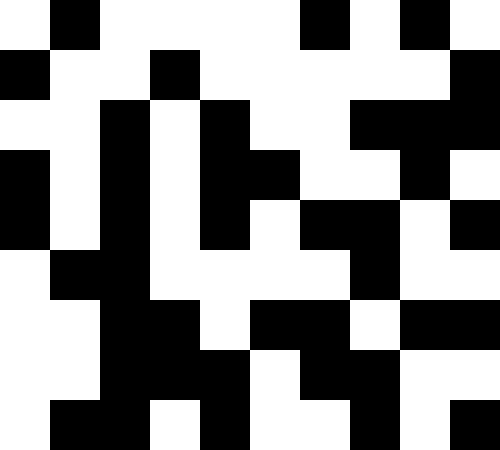[["white", "black", "white", "white", "white", "white", "black", "white", "black", "white"], ["black", "white", "white", "black", "white", "white", "white", "white", "white", "black"], ["white", "white", "black", "white", "black", "white", "white", "black", "black", "black"], ["black", "white", "black", "white", "black", "black", "white", "white", "black", "white"], ["black", "white", "black", "white", "black", "white", "black", "black", "white", "black"], ["white", "black", "black", "white", "white", "white", "white", "black", "white", "white"], ["white", "white", "black", "black", "white", "black", "black", "white", "black", "black"], ["white", "white", "black", "black", "black", "white", "black", "black", "white", "white"], ["white", "black", "black", "white", "black", "white", "white", "black", "white", "black"]]